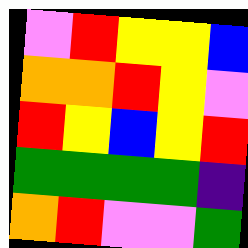[["violet", "red", "yellow", "yellow", "blue"], ["orange", "orange", "red", "yellow", "violet"], ["red", "yellow", "blue", "yellow", "red"], ["green", "green", "green", "green", "indigo"], ["orange", "red", "violet", "violet", "green"]]